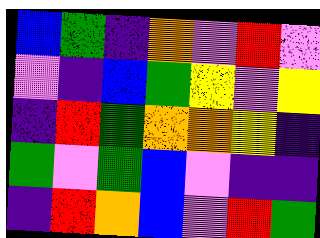[["blue", "green", "indigo", "orange", "violet", "red", "violet"], ["violet", "indigo", "blue", "green", "yellow", "violet", "yellow"], ["indigo", "red", "green", "orange", "orange", "yellow", "indigo"], ["green", "violet", "green", "blue", "violet", "indigo", "indigo"], ["indigo", "red", "orange", "blue", "violet", "red", "green"]]